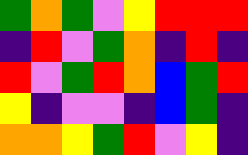[["green", "orange", "green", "violet", "yellow", "red", "red", "red"], ["indigo", "red", "violet", "green", "orange", "indigo", "red", "indigo"], ["red", "violet", "green", "red", "orange", "blue", "green", "red"], ["yellow", "indigo", "violet", "violet", "indigo", "blue", "green", "indigo"], ["orange", "orange", "yellow", "green", "red", "violet", "yellow", "indigo"]]